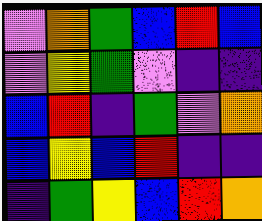[["violet", "orange", "green", "blue", "red", "blue"], ["violet", "yellow", "green", "violet", "indigo", "indigo"], ["blue", "red", "indigo", "green", "violet", "orange"], ["blue", "yellow", "blue", "red", "indigo", "indigo"], ["indigo", "green", "yellow", "blue", "red", "orange"]]